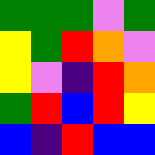[["green", "green", "green", "violet", "green"], ["yellow", "green", "red", "orange", "violet"], ["yellow", "violet", "indigo", "red", "orange"], ["green", "red", "blue", "red", "yellow"], ["blue", "indigo", "red", "blue", "blue"]]